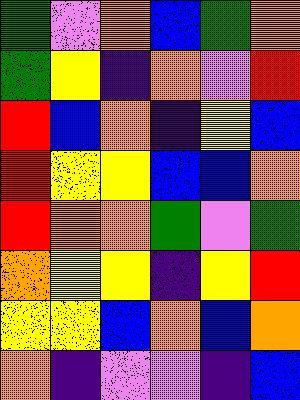[["green", "violet", "orange", "blue", "green", "orange"], ["green", "yellow", "indigo", "orange", "violet", "red"], ["red", "blue", "orange", "indigo", "yellow", "blue"], ["red", "yellow", "yellow", "blue", "blue", "orange"], ["red", "orange", "orange", "green", "violet", "green"], ["orange", "yellow", "yellow", "indigo", "yellow", "red"], ["yellow", "yellow", "blue", "orange", "blue", "orange"], ["orange", "indigo", "violet", "violet", "indigo", "blue"]]